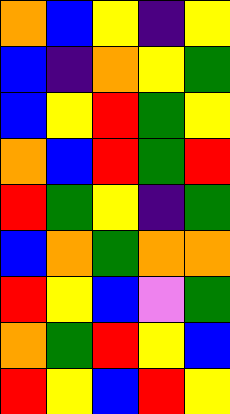[["orange", "blue", "yellow", "indigo", "yellow"], ["blue", "indigo", "orange", "yellow", "green"], ["blue", "yellow", "red", "green", "yellow"], ["orange", "blue", "red", "green", "red"], ["red", "green", "yellow", "indigo", "green"], ["blue", "orange", "green", "orange", "orange"], ["red", "yellow", "blue", "violet", "green"], ["orange", "green", "red", "yellow", "blue"], ["red", "yellow", "blue", "red", "yellow"]]